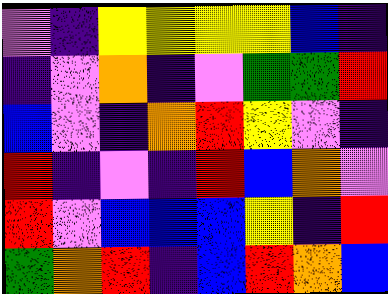[["violet", "indigo", "yellow", "yellow", "yellow", "yellow", "blue", "indigo"], ["indigo", "violet", "orange", "indigo", "violet", "green", "green", "red"], ["blue", "violet", "indigo", "orange", "red", "yellow", "violet", "indigo"], ["red", "indigo", "violet", "indigo", "red", "blue", "orange", "violet"], ["red", "violet", "blue", "blue", "blue", "yellow", "indigo", "red"], ["green", "orange", "red", "indigo", "blue", "red", "orange", "blue"]]